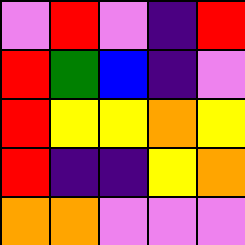[["violet", "red", "violet", "indigo", "red"], ["red", "green", "blue", "indigo", "violet"], ["red", "yellow", "yellow", "orange", "yellow"], ["red", "indigo", "indigo", "yellow", "orange"], ["orange", "orange", "violet", "violet", "violet"]]